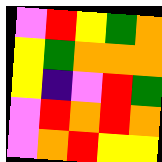[["violet", "red", "yellow", "green", "orange"], ["yellow", "green", "orange", "orange", "orange"], ["yellow", "indigo", "violet", "red", "green"], ["violet", "red", "orange", "red", "orange"], ["violet", "orange", "red", "yellow", "yellow"]]